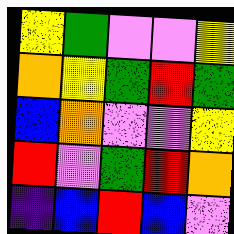[["yellow", "green", "violet", "violet", "yellow"], ["orange", "yellow", "green", "red", "green"], ["blue", "orange", "violet", "violet", "yellow"], ["red", "violet", "green", "red", "orange"], ["indigo", "blue", "red", "blue", "violet"]]